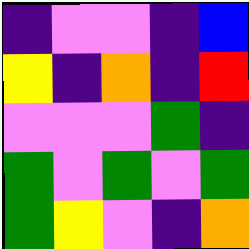[["indigo", "violet", "violet", "indigo", "blue"], ["yellow", "indigo", "orange", "indigo", "red"], ["violet", "violet", "violet", "green", "indigo"], ["green", "violet", "green", "violet", "green"], ["green", "yellow", "violet", "indigo", "orange"]]